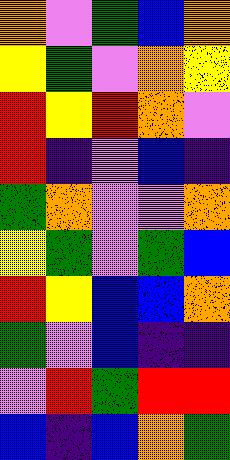[["orange", "violet", "green", "blue", "orange"], ["yellow", "green", "violet", "orange", "yellow"], ["red", "yellow", "red", "orange", "violet"], ["red", "indigo", "violet", "blue", "indigo"], ["green", "orange", "violet", "violet", "orange"], ["yellow", "green", "violet", "green", "blue"], ["red", "yellow", "blue", "blue", "orange"], ["green", "violet", "blue", "indigo", "indigo"], ["violet", "red", "green", "red", "red"], ["blue", "indigo", "blue", "orange", "green"]]